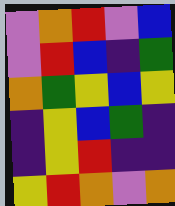[["violet", "orange", "red", "violet", "blue"], ["violet", "red", "blue", "indigo", "green"], ["orange", "green", "yellow", "blue", "yellow"], ["indigo", "yellow", "blue", "green", "indigo"], ["indigo", "yellow", "red", "indigo", "indigo"], ["yellow", "red", "orange", "violet", "orange"]]